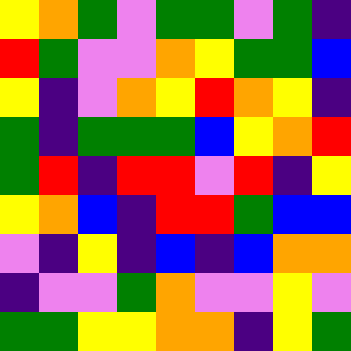[["yellow", "orange", "green", "violet", "green", "green", "violet", "green", "indigo"], ["red", "green", "violet", "violet", "orange", "yellow", "green", "green", "blue"], ["yellow", "indigo", "violet", "orange", "yellow", "red", "orange", "yellow", "indigo"], ["green", "indigo", "green", "green", "green", "blue", "yellow", "orange", "red"], ["green", "red", "indigo", "red", "red", "violet", "red", "indigo", "yellow"], ["yellow", "orange", "blue", "indigo", "red", "red", "green", "blue", "blue"], ["violet", "indigo", "yellow", "indigo", "blue", "indigo", "blue", "orange", "orange"], ["indigo", "violet", "violet", "green", "orange", "violet", "violet", "yellow", "violet"], ["green", "green", "yellow", "yellow", "orange", "orange", "indigo", "yellow", "green"]]